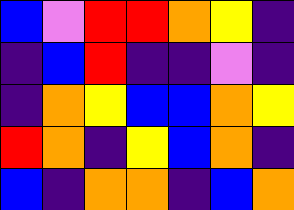[["blue", "violet", "red", "red", "orange", "yellow", "indigo"], ["indigo", "blue", "red", "indigo", "indigo", "violet", "indigo"], ["indigo", "orange", "yellow", "blue", "blue", "orange", "yellow"], ["red", "orange", "indigo", "yellow", "blue", "orange", "indigo"], ["blue", "indigo", "orange", "orange", "indigo", "blue", "orange"]]